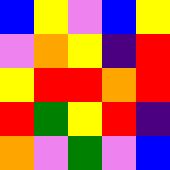[["blue", "yellow", "violet", "blue", "yellow"], ["violet", "orange", "yellow", "indigo", "red"], ["yellow", "red", "red", "orange", "red"], ["red", "green", "yellow", "red", "indigo"], ["orange", "violet", "green", "violet", "blue"]]